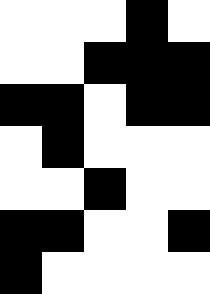[["white", "white", "white", "black", "white"], ["white", "white", "black", "black", "black"], ["black", "black", "white", "black", "black"], ["white", "black", "white", "white", "white"], ["white", "white", "black", "white", "white"], ["black", "black", "white", "white", "black"], ["black", "white", "white", "white", "white"]]